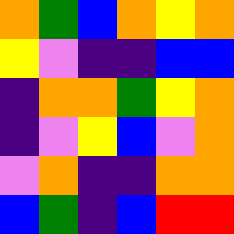[["orange", "green", "blue", "orange", "yellow", "orange"], ["yellow", "violet", "indigo", "indigo", "blue", "blue"], ["indigo", "orange", "orange", "green", "yellow", "orange"], ["indigo", "violet", "yellow", "blue", "violet", "orange"], ["violet", "orange", "indigo", "indigo", "orange", "orange"], ["blue", "green", "indigo", "blue", "red", "red"]]